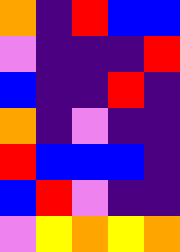[["orange", "indigo", "red", "blue", "blue"], ["violet", "indigo", "indigo", "indigo", "red"], ["blue", "indigo", "indigo", "red", "indigo"], ["orange", "indigo", "violet", "indigo", "indigo"], ["red", "blue", "blue", "blue", "indigo"], ["blue", "red", "violet", "indigo", "indigo"], ["violet", "yellow", "orange", "yellow", "orange"]]